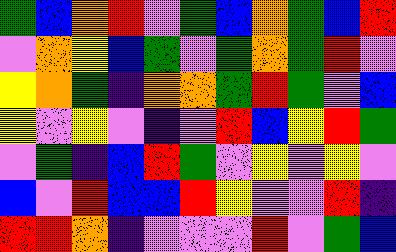[["green", "blue", "orange", "red", "violet", "green", "blue", "orange", "green", "blue", "red"], ["violet", "orange", "yellow", "blue", "green", "violet", "green", "orange", "green", "red", "violet"], ["yellow", "orange", "green", "indigo", "orange", "orange", "green", "red", "green", "violet", "blue"], ["yellow", "violet", "yellow", "violet", "indigo", "violet", "red", "blue", "yellow", "red", "green"], ["violet", "green", "indigo", "blue", "red", "green", "violet", "yellow", "violet", "yellow", "violet"], ["blue", "violet", "red", "blue", "blue", "red", "yellow", "violet", "violet", "red", "indigo"], ["red", "red", "orange", "indigo", "violet", "violet", "violet", "red", "violet", "green", "blue"]]